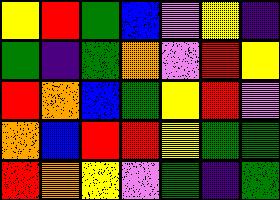[["yellow", "red", "green", "blue", "violet", "yellow", "indigo"], ["green", "indigo", "green", "orange", "violet", "red", "yellow"], ["red", "orange", "blue", "green", "yellow", "red", "violet"], ["orange", "blue", "red", "red", "yellow", "green", "green"], ["red", "orange", "yellow", "violet", "green", "indigo", "green"]]